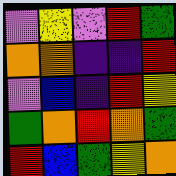[["violet", "yellow", "violet", "red", "green"], ["orange", "orange", "indigo", "indigo", "red"], ["violet", "blue", "indigo", "red", "yellow"], ["green", "orange", "red", "orange", "green"], ["red", "blue", "green", "yellow", "orange"]]